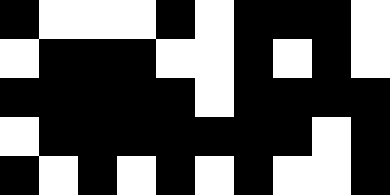[["black", "white", "white", "white", "black", "white", "black", "black", "black", "white"], ["white", "black", "black", "black", "white", "white", "black", "white", "black", "white"], ["black", "black", "black", "black", "black", "white", "black", "black", "black", "black"], ["white", "black", "black", "black", "black", "black", "black", "black", "white", "black"], ["black", "white", "black", "white", "black", "white", "black", "white", "white", "black"]]